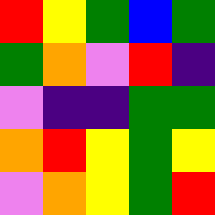[["red", "yellow", "green", "blue", "green"], ["green", "orange", "violet", "red", "indigo"], ["violet", "indigo", "indigo", "green", "green"], ["orange", "red", "yellow", "green", "yellow"], ["violet", "orange", "yellow", "green", "red"]]